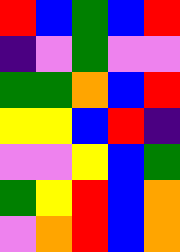[["red", "blue", "green", "blue", "red"], ["indigo", "violet", "green", "violet", "violet"], ["green", "green", "orange", "blue", "red"], ["yellow", "yellow", "blue", "red", "indigo"], ["violet", "violet", "yellow", "blue", "green"], ["green", "yellow", "red", "blue", "orange"], ["violet", "orange", "red", "blue", "orange"]]